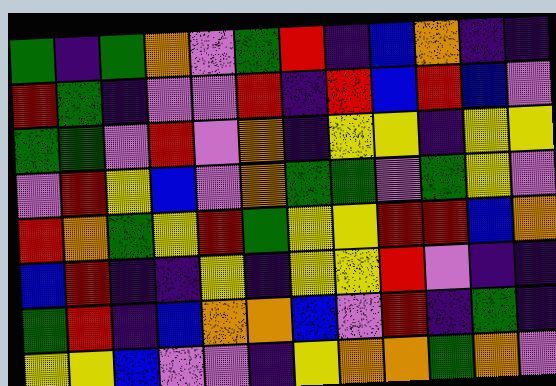[["green", "indigo", "green", "orange", "violet", "green", "red", "indigo", "blue", "orange", "indigo", "indigo"], ["red", "green", "indigo", "violet", "violet", "red", "indigo", "red", "blue", "red", "blue", "violet"], ["green", "green", "violet", "red", "violet", "orange", "indigo", "yellow", "yellow", "indigo", "yellow", "yellow"], ["violet", "red", "yellow", "blue", "violet", "orange", "green", "green", "violet", "green", "yellow", "violet"], ["red", "orange", "green", "yellow", "red", "green", "yellow", "yellow", "red", "red", "blue", "orange"], ["blue", "red", "indigo", "indigo", "yellow", "indigo", "yellow", "yellow", "red", "violet", "indigo", "indigo"], ["green", "red", "indigo", "blue", "orange", "orange", "blue", "violet", "red", "indigo", "green", "indigo"], ["yellow", "yellow", "blue", "violet", "violet", "indigo", "yellow", "orange", "orange", "green", "orange", "violet"]]